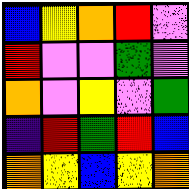[["blue", "yellow", "orange", "red", "violet"], ["red", "violet", "violet", "green", "violet"], ["orange", "violet", "yellow", "violet", "green"], ["indigo", "red", "green", "red", "blue"], ["orange", "yellow", "blue", "yellow", "orange"]]